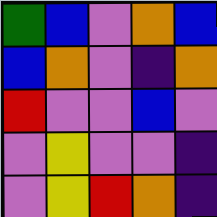[["green", "blue", "violet", "orange", "blue"], ["blue", "orange", "violet", "indigo", "orange"], ["red", "violet", "violet", "blue", "violet"], ["violet", "yellow", "violet", "violet", "indigo"], ["violet", "yellow", "red", "orange", "indigo"]]